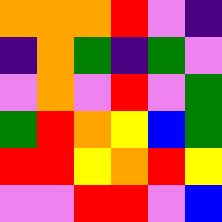[["orange", "orange", "orange", "red", "violet", "indigo"], ["indigo", "orange", "green", "indigo", "green", "violet"], ["violet", "orange", "violet", "red", "violet", "green"], ["green", "red", "orange", "yellow", "blue", "green"], ["red", "red", "yellow", "orange", "red", "yellow"], ["violet", "violet", "red", "red", "violet", "blue"]]